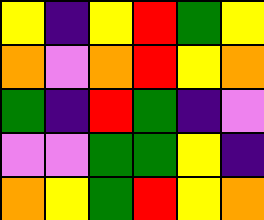[["yellow", "indigo", "yellow", "red", "green", "yellow"], ["orange", "violet", "orange", "red", "yellow", "orange"], ["green", "indigo", "red", "green", "indigo", "violet"], ["violet", "violet", "green", "green", "yellow", "indigo"], ["orange", "yellow", "green", "red", "yellow", "orange"]]